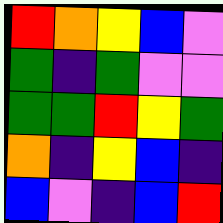[["red", "orange", "yellow", "blue", "violet"], ["green", "indigo", "green", "violet", "violet"], ["green", "green", "red", "yellow", "green"], ["orange", "indigo", "yellow", "blue", "indigo"], ["blue", "violet", "indigo", "blue", "red"]]